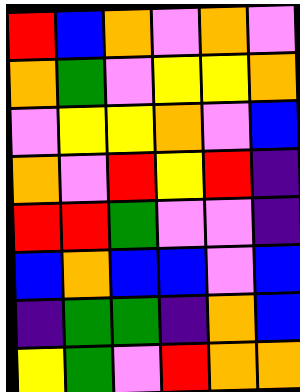[["red", "blue", "orange", "violet", "orange", "violet"], ["orange", "green", "violet", "yellow", "yellow", "orange"], ["violet", "yellow", "yellow", "orange", "violet", "blue"], ["orange", "violet", "red", "yellow", "red", "indigo"], ["red", "red", "green", "violet", "violet", "indigo"], ["blue", "orange", "blue", "blue", "violet", "blue"], ["indigo", "green", "green", "indigo", "orange", "blue"], ["yellow", "green", "violet", "red", "orange", "orange"]]